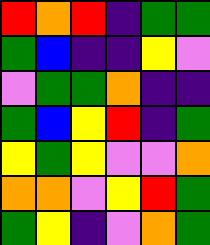[["red", "orange", "red", "indigo", "green", "green"], ["green", "blue", "indigo", "indigo", "yellow", "violet"], ["violet", "green", "green", "orange", "indigo", "indigo"], ["green", "blue", "yellow", "red", "indigo", "green"], ["yellow", "green", "yellow", "violet", "violet", "orange"], ["orange", "orange", "violet", "yellow", "red", "green"], ["green", "yellow", "indigo", "violet", "orange", "green"]]